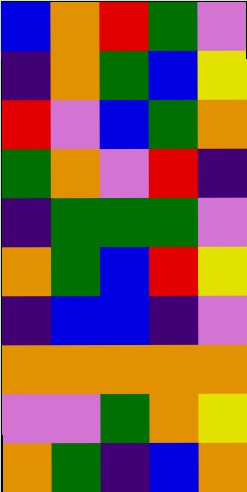[["blue", "orange", "red", "green", "violet"], ["indigo", "orange", "green", "blue", "yellow"], ["red", "violet", "blue", "green", "orange"], ["green", "orange", "violet", "red", "indigo"], ["indigo", "green", "green", "green", "violet"], ["orange", "green", "blue", "red", "yellow"], ["indigo", "blue", "blue", "indigo", "violet"], ["orange", "orange", "orange", "orange", "orange"], ["violet", "violet", "green", "orange", "yellow"], ["orange", "green", "indigo", "blue", "orange"]]